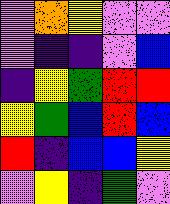[["violet", "orange", "yellow", "violet", "violet"], ["violet", "indigo", "indigo", "violet", "blue"], ["indigo", "yellow", "green", "red", "red"], ["yellow", "green", "blue", "red", "blue"], ["red", "indigo", "blue", "blue", "yellow"], ["violet", "yellow", "indigo", "green", "violet"]]